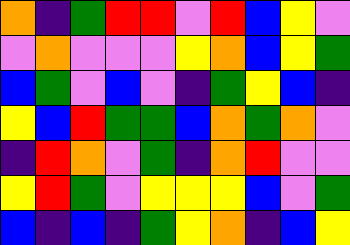[["orange", "indigo", "green", "red", "red", "violet", "red", "blue", "yellow", "violet"], ["violet", "orange", "violet", "violet", "violet", "yellow", "orange", "blue", "yellow", "green"], ["blue", "green", "violet", "blue", "violet", "indigo", "green", "yellow", "blue", "indigo"], ["yellow", "blue", "red", "green", "green", "blue", "orange", "green", "orange", "violet"], ["indigo", "red", "orange", "violet", "green", "indigo", "orange", "red", "violet", "violet"], ["yellow", "red", "green", "violet", "yellow", "yellow", "yellow", "blue", "violet", "green"], ["blue", "indigo", "blue", "indigo", "green", "yellow", "orange", "indigo", "blue", "yellow"]]